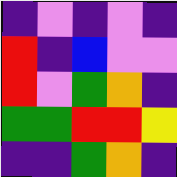[["indigo", "violet", "indigo", "violet", "indigo"], ["red", "indigo", "blue", "violet", "violet"], ["red", "violet", "green", "orange", "indigo"], ["green", "green", "red", "red", "yellow"], ["indigo", "indigo", "green", "orange", "indigo"]]